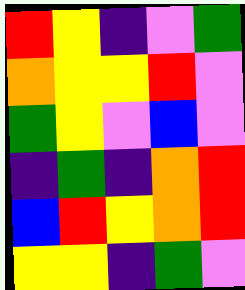[["red", "yellow", "indigo", "violet", "green"], ["orange", "yellow", "yellow", "red", "violet"], ["green", "yellow", "violet", "blue", "violet"], ["indigo", "green", "indigo", "orange", "red"], ["blue", "red", "yellow", "orange", "red"], ["yellow", "yellow", "indigo", "green", "violet"]]